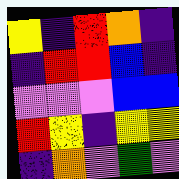[["yellow", "indigo", "red", "orange", "indigo"], ["indigo", "red", "red", "blue", "indigo"], ["violet", "violet", "violet", "blue", "blue"], ["red", "yellow", "indigo", "yellow", "yellow"], ["indigo", "orange", "violet", "green", "violet"]]